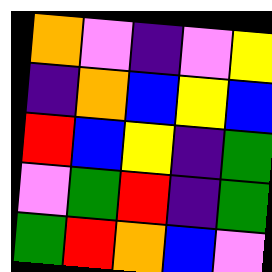[["orange", "violet", "indigo", "violet", "yellow"], ["indigo", "orange", "blue", "yellow", "blue"], ["red", "blue", "yellow", "indigo", "green"], ["violet", "green", "red", "indigo", "green"], ["green", "red", "orange", "blue", "violet"]]